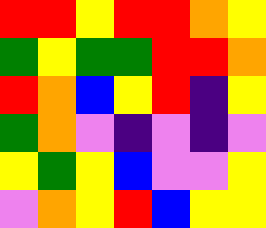[["red", "red", "yellow", "red", "red", "orange", "yellow"], ["green", "yellow", "green", "green", "red", "red", "orange"], ["red", "orange", "blue", "yellow", "red", "indigo", "yellow"], ["green", "orange", "violet", "indigo", "violet", "indigo", "violet"], ["yellow", "green", "yellow", "blue", "violet", "violet", "yellow"], ["violet", "orange", "yellow", "red", "blue", "yellow", "yellow"]]